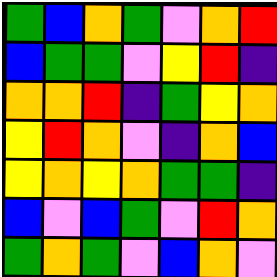[["green", "blue", "orange", "green", "violet", "orange", "red"], ["blue", "green", "green", "violet", "yellow", "red", "indigo"], ["orange", "orange", "red", "indigo", "green", "yellow", "orange"], ["yellow", "red", "orange", "violet", "indigo", "orange", "blue"], ["yellow", "orange", "yellow", "orange", "green", "green", "indigo"], ["blue", "violet", "blue", "green", "violet", "red", "orange"], ["green", "orange", "green", "violet", "blue", "orange", "violet"]]